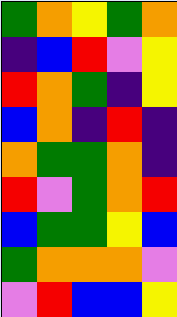[["green", "orange", "yellow", "green", "orange"], ["indigo", "blue", "red", "violet", "yellow"], ["red", "orange", "green", "indigo", "yellow"], ["blue", "orange", "indigo", "red", "indigo"], ["orange", "green", "green", "orange", "indigo"], ["red", "violet", "green", "orange", "red"], ["blue", "green", "green", "yellow", "blue"], ["green", "orange", "orange", "orange", "violet"], ["violet", "red", "blue", "blue", "yellow"]]